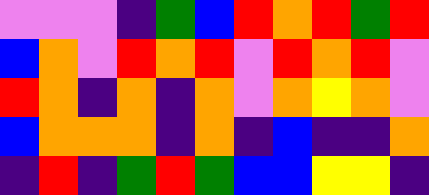[["violet", "violet", "violet", "indigo", "green", "blue", "red", "orange", "red", "green", "red"], ["blue", "orange", "violet", "red", "orange", "red", "violet", "red", "orange", "red", "violet"], ["red", "orange", "indigo", "orange", "indigo", "orange", "violet", "orange", "yellow", "orange", "violet"], ["blue", "orange", "orange", "orange", "indigo", "orange", "indigo", "blue", "indigo", "indigo", "orange"], ["indigo", "red", "indigo", "green", "red", "green", "blue", "blue", "yellow", "yellow", "indigo"]]